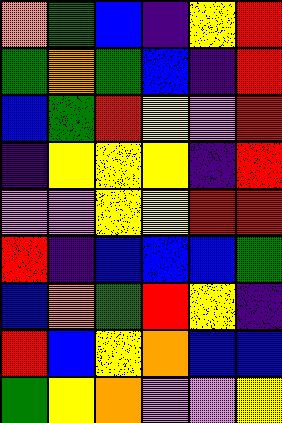[["orange", "green", "blue", "indigo", "yellow", "red"], ["green", "orange", "green", "blue", "indigo", "red"], ["blue", "green", "red", "yellow", "violet", "red"], ["indigo", "yellow", "yellow", "yellow", "indigo", "red"], ["violet", "violet", "yellow", "yellow", "red", "red"], ["red", "indigo", "blue", "blue", "blue", "green"], ["blue", "orange", "green", "red", "yellow", "indigo"], ["red", "blue", "yellow", "orange", "blue", "blue"], ["green", "yellow", "orange", "violet", "violet", "yellow"]]